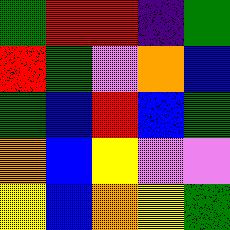[["green", "red", "red", "indigo", "green"], ["red", "green", "violet", "orange", "blue"], ["green", "blue", "red", "blue", "green"], ["orange", "blue", "yellow", "violet", "violet"], ["yellow", "blue", "orange", "yellow", "green"]]